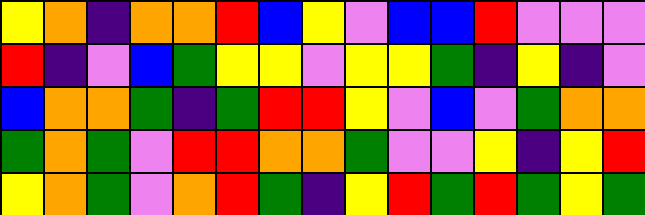[["yellow", "orange", "indigo", "orange", "orange", "red", "blue", "yellow", "violet", "blue", "blue", "red", "violet", "violet", "violet"], ["red", "indigo", "violet", "blue", "green", "yellow", "yellow", "violet", "yellow", "yellow", "green", "indigo", "yellow", "indigo", "violet"], ["blue", "orange", "orange", "green", "indigo", "green", "red", "red", "yellow", "violet", "blue", "violet", "green", "orange", "orange"], ["green", "orange", "green", "violet", "red", "red", "orange", "orange", "green", "violet", "violet", "yellow", "indigo", "yellow", "red"], ["yellow", "orange", "green", "violet", "orange", "red", "green", "indigo", "yellow", "red", "green", "red", "green", "yellow", "green"]]